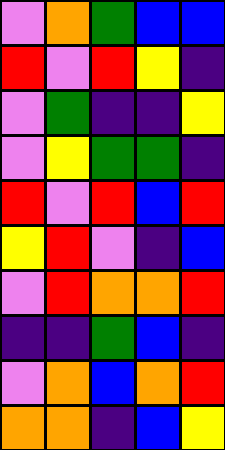[["violet", "orange", "green", "blue", "blue"], ["red", "violet", "red", "yellow", "indigo"], ["violet", "green", "indigo", "indigo", "yellow"], ["violet", "yellow", "green", "green", "indigo"], ["red", "violet", "red", "blue", "red"], ["yellow", "red", "violet", "indigo", "blue"], ["violet", "red", "orange", "orange", "red"], ["indigo", "indigo", "green", "blue", "indigo"], ["violet", "orange", "blue", "orange", "red"], ["orange", "orange", "indigo", "blue", "yellow"]]